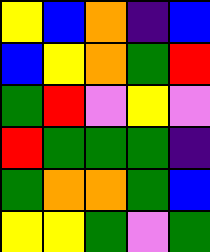[["yellow", "blue", "orange", "indigo", "blue"], ["blue", "yellow", "orange", "green", "red"], ["green", "red", "violet", "yellow", "violet"], ["red", "green", "green", "green", "indigo"], ["green", "orange", "orange", "green", "blue"], ["yellow", "yellow", "green", "violet", "green"]]